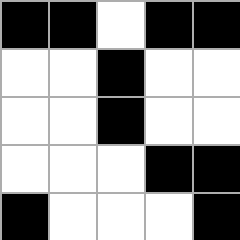[["black", "black", "white", "black", "black"], ["white", "white", "black", "white", "white"], ["white", "white", "black", "white", "white"], ["white", "white", "white", "black", "black"], ["black", "white", "white", "white", "black"]]